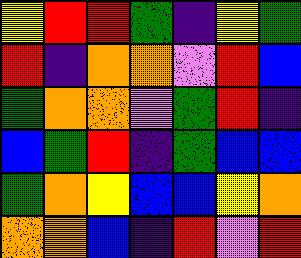[["yellow", "red", "red", "green", "indigo", "yellow", "green"], ["red", "indigo", "orange", "orange", "violet", "red", "blue"], ["green", "orange", "orange", "violet", "green", "red", "indigo"], ["blue", "green", "red", "indigo", "green", "blue", "blue"], ["green", "orange", "yellow", "blue", "blue", "yellow", "orange"], ["orange", "orange", "blue", "indigo", "red", "violet", "red"]]